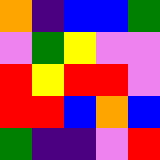[["orange", "indigo", "blue", "blue", "green"], ["violet", "green", "yellow", "violet", "violet"], ["red", "yellow", "red", "red", "violet"], ["red", "red", "blue", "orange", "blue"], ["green", "indigo", "indigo", "violet", "red"]]